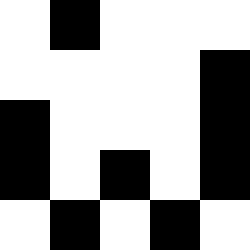[["white", "black", "white", "white", "white"], ["white", "white", "white", "white", "black"], ["black", "white", "white", "white", "black"], ["black", "white", "black", "white", "black"], ["white", "black", "white", "black", "white"]]